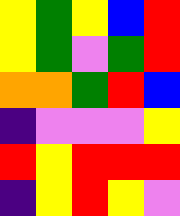[["yellow", "green", "yellow", "blue", "red"], ["yellow", "green", "violet", "green", "red"], ["orange", "orange", "green", "red", "blue"], ["indigo", "violet", "violet", "violet", "yellow"], ["red", "yellow", "red", "red", "red"], ["indigo", "yellow", "red", "yellow", "violet"]]